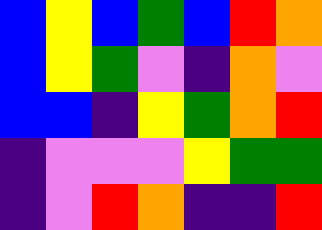[["blue", "yellow", "blue", "green", "blue", "red", "orange"], ["blue", "yellow", "green", "violet", "indigo", "orange", "violet"], ["blue", "blue", "indigo", "yellow", "green", "orange", "red"], ["indigo", "violet", "violet", "violet", "yellow", "green", "green"], ["indigo", "violet", "red", "orange", "indigo", "indigo", "red"]]